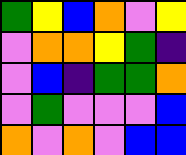[["green", "yellow", "blue", "orange", "violet", "yellow"], ["violet", "orange", "orange", "yellow", "green", "indigo"], ["violet", "blue", "indigo", "green", "green", "orange"], ["violet", "green", "violet", "violet", "violet", "blue"], ["orange", "violet", "orange", "violet", "blue", "blue"]]